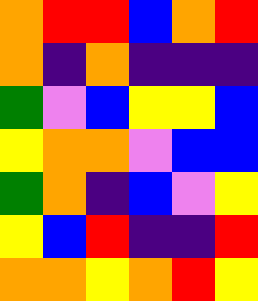[["orange", "red", "red", "blue", "orange", "red"], ["orange", "indigo", "orange", "indigo", "indigo", "indigo"], ["green", "violet", "blue", "yellow", "yellow", "blue"], ["yellow", "orange", "orange", "violet", "blue", "blue"], ["green", "orange", "indigo", "blue", "violet", "yellow"], ["yellow", "blue", "red", "indigo", "indigo", "red"], ["orange", "orange", "yellow", "orange", "red", "yellow"]]